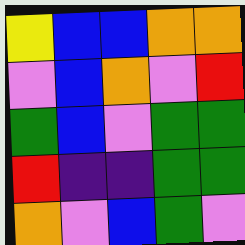[["yellow", "blue", "blue", "orange", "orange"], ["violet", "blue", "orange", "violet", "red"], ["green", "blue", "violet", "green", "green"], ["red", "indigo", "indigo", "green", "green"], ["orange", "violet", "blue", "green", "violet"]]